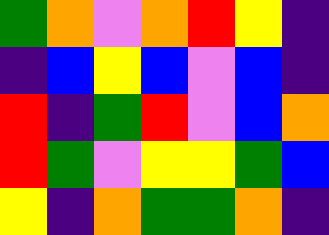[["green", "orange", "violet", "orange", "red", "yellow", "indigo"], ["indigo", "blue", "yellow", "blue", "violet", "blue", "indigo"], ["red", "indigo", "green", "red", "violet", "blue", "orange"], ["red", "green", "violet", "yellow", "yellow", "green", "blue"], ["yellow", "indigo", "orange", "green", "green", "orange", "indigo"]]